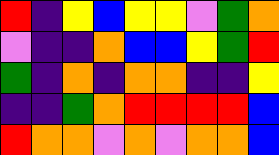[["red", "indigo", "yellow", "blue", "yellow", "yellow", "violet", "green", "orange"], ["violet", "indigo", "indigo", "orange", "blue", "blue", "yellow", "green", "red"], ["green", "indigo", "orange", "indigo", "orange", "orange", "indigo", "indigo", "yellow"], ["indigo", "indigo", "green", "orange", "red", "red", "red", "red", "blue"], ["red", "orange", "orange", "violet", "orange", "violet", "orange", "orange", "blue"]]